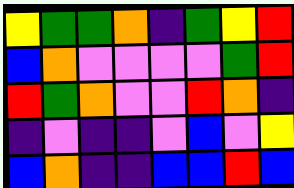[["yellow", "green", "green", "orange", "indigo", "green", "yellow", "red"], ["blue", "orange", "violet", "violet", "violet", "violet", "green", "red"], ["red", "green", "orange", "violet", "violet", "red", "orange", "indigo"], ["indigo", "violet", "indigo", "indigo", "violet", "blue", "violet", "yellow"], ["blue", "orange", "indigo", "indigo", "blue", "blue", "red", "blue"]]